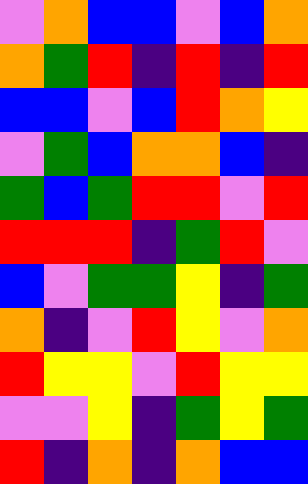[["violet", "orange", "blue", "blue", "violet", "blue", "orange"], ["orange", "green", "red", "indigo", "red", "indigo", "red"], ["blue", "blue", "violet", "blue", "red", "orange", "yellow"], ["violet", "green", "blue", "orange", "orange", "blue", "indigo"], ["green", "blue", "green", "red", "red", "violet", "red"], ["red", "red", "red", "indigo", "green", "red", "violet"], ["blue", "violet", "green", "green", "yellow", "indigo", "green"], ["orange", "indigo", "violet", "red", "yellow", "violet", "orange"], ["red", "yellow", "yellow", "violet", "red", "yellow", "yellow"], ["violet", "violet", "yellow", "indigo", "green", "yellow", "green"], ["red", "indigo", "orange", "indigo", "orange", "blue", "blue"]]